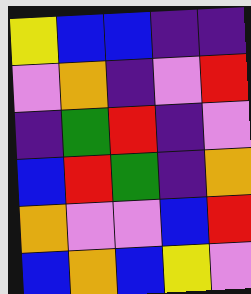[["yellow", "blue", "blue", "indigo", "indigo"], ["violet", "orange", "indigo", "violet", "red"], ["indigo", "green", "red", "indigo", "violet"], ["blue", "red", "green", "indigo", "orange"], ["orange", "violet", "violet", "blue", "red"], ["blue", "orange", "blue", "yellow", "violet"]]